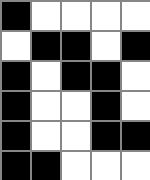[["black", "white", "white", "white", "white"], ["white", "black", "black", "white", "black"], ["black", "white", "black", "black", "white"], ["black", "white", "white", "black", "white"], ["black", "white", "white", "black", "black"], ["black", "black", "white", "white", "white"]]